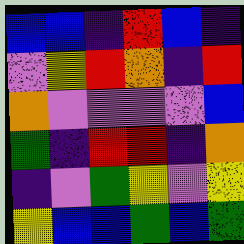[["blue", "blue", "indigo", "red", "blue", "indigo"], ["violet", "yellow", "red", "orange", "indigo", "red"], ["orange", "violet", "violet", "violet", "violet", "blue"], ["green", "indigo", "red", "red", "indigo", "orange"], ["indigo", "violet", "green", "yellow", "violet", "yellow"], ["yellow", "blue", "blue", "green", "blue", "green"]]